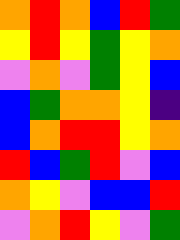[["orange", "red", "orange", "blue", "red", "green"], ["yellow", "red", "yellow", "green", "yellow", "orange"], ["violet", "orange", "violet", "green", "yellow", "blue"], ["blue", "green", "orange", "orange", "yellow", "indigo"], ["blue", "orange", "red", "red", "yellow", "orange"], ["red", "blue", "green", "red", "violet", "blue"], ["orange", "yellow", "violet", "blue", "blue", "red"], ["violet", "orange", "red", "yellow", "violet", "green"]]